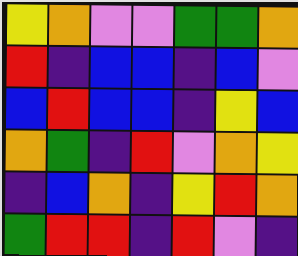[["yellow", "orange", "violet", "violet", "green", "green", "orange"], ["red", "indigo", "blue", "blue", "indigo", "blue", "violet"], ["blue", "red", "blue", "blue", "indigo", "yellow", "blue"], ["orange", "green", "indigo", "red", "violet", "orange", "yellow"], ["indigo", "blue", "orange", "indigo", "yellow", "red", "orange"], ["green", "red", "red", "indigo", "red", "violet", "indigo"]]